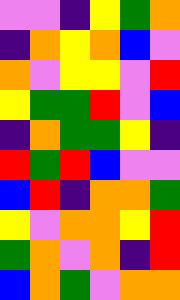[["violet", "violet", "indigo", "yellow", "green", "orange"], ["indigo", "orange", "yellow", "orange", "blue", "violet"], ["orange", "violet", "yellow", "yellow", "violet", "red"], ["yellow", "green", "green", "red", "violet", "blue"], ["indigo", "orange", "green", "green", "yellow", "indigo"], ["red", "green", "red", "blue", "violet", "violet"], ["blue", "red", "indigo", "orange", "orange", "green"], ["yellow", "violet", "orange", "orange", "yellow", "red"], ["green", "orange", "violet", "orange", "indigo", "red"], ["blue", "orange", "green", "violet", "orange", "orange"]]